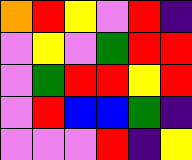[["orange", "red", "yellow", "violet", "red", "indigo"], ["violet", "yellow", "violet", "green", "red", "red"], ["violet", "green", "red", "red", "yellow", "red"], ["violet", "red", "blue", "blue", "green", "indigo"], ["violet", "violet", "violet", "red", "indigo", "yellow"]]